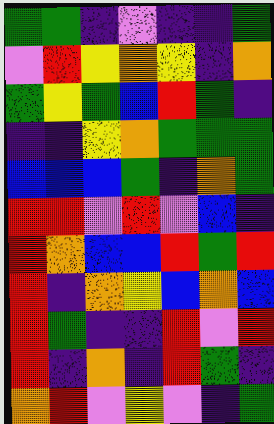[["green", "green", "indigo", "violet", "indigo", "indigo", "green"], ["violet", "red", "yellow", "orange", "yellow", "indigo", "orange"], ["green", "yellow", "green", "blue", "red", "green", "indigo"], ["indigo", "indigo", "yellow", "orange", "green", "green", "green"], ["blue", "blue", "blue", "green", "indigo", "orange", "green"], ["red", "red", "violet", "red", "violet", "blue", "indigo"], ["red", "orange", "blue", "blue", "red", "green", "red"], ["red", "indigo", "orange", "yellow", "blue", "orange", "blue"], ["red", "green", "indigo", "indigo", "red", "violet", "red"], ["red", "indigo", "orange", "indigo", "red", "green", "indigo"], ["orange", "red", "violet", "yellow", "violet", "indigo", "green"]]